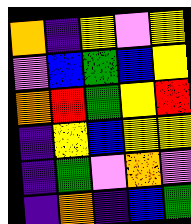[["orange", "indigo", "yellow", "violet", "yellow"], ["violet", "blue", "green", "blue", "yellow"], ["orange", "red", "green", "yellow", "red"], ["indigo", "yellow", "blue", "yellow", "yellow"], ["indigo", "green", "violet", "orange", "violet"], ["indigo", "orange", "indigo", "blue", "green"]]